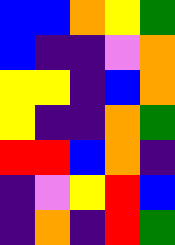[["blue", "blue", "orange", "yellow", "green"], ["blue", "indigo", "indigo", "violet", "orange"], ["yellow", "yellow", "indigo", "blue", "orange"], ["yellow", "indigo", "indigo", "orange", "green"], ["red", "red", "blue", "orange", "indigo"], ["indigo", "violet", "yellow", "red", "blue"], ["indigo", "orange", "indigo", "red", "green"]]